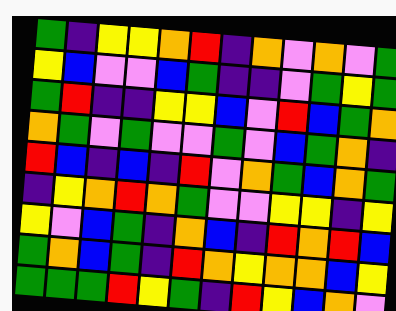[["green", "indigo", "yellow", "yellow", "orange", "red", "indigo", "orange", "violet", "orange", "violet", "green"], ["yellow", "blue", "violet", "violet", "blue", "green", "indigo", "indigo", "violet", "green", "yellow", "green"], ["green", "red", "indigo", "indigo", "yellow", "yellow", "blue", "violet", "red", "blue", "green", "orange"], ["orange", "green", "violet", "green", "violet", "violet", "green", "violet", "blue", "green", "orange", "indigo"], ["red", "blue", "indigo", "blue", "indigo", "red", "violet", "orange", "green", "blue", "orange", "green"], ["indigo", "yellow", "orange", "red", "orange", "green", "violet", "violet", "yellow", "yellow", "indigo", "yellow"], ["yellow", "violet", "blue", "green", "indigo", "orange", "blue", "indigo", "red", "orange", "red", "blue"], ["green", "orange", "blue", "green", "indigo", "red", "orange", "yellow", "orange", "orange", "blue", "yellow"], ["green", "green", "green", "red", "yellow", "green", "indigo", "red", "yellow", "blue", "orange", "violet"]]